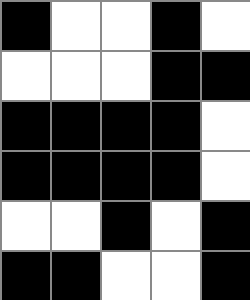[["black", "white", "white", "black", "white"], ["white", "white", "white", "black", "black"], ["black", "black", "black", "black", "white"], ["black", "black", "black", "black", "white"], ["white", "white", "black", "white", "black"], ["black", "black", "white", "white", "black"]]